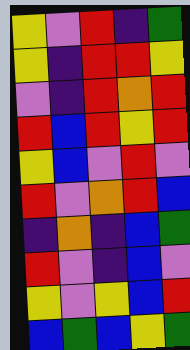[["yellow", "violet", "red", "indigo", "green"], ["yellow", "indigo", "red", "red", "yellow"], ["violet", "indigo", "red", "orange", "red"], ["red", "blue", "red", "yellow", "red"], ["yellow", "blue", "violet", "red", "violet"], ["red", "violet", "orange", "red", "blue"], ["indigo", "orange", "indigo", "blue", "green"], ["red", "violet", "indigo", "blue", "violet"], ["yellow", "violet", "yellow", "blue", "red"], ["blue", "green", "blue", "yellow", "green"]]